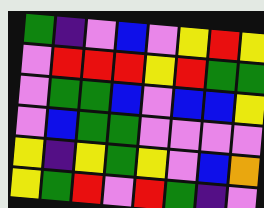[["green", "indigo", "violet", "blue", "violet", "yellow", "red", "yellow"], ["violet", "red", "red", "red", "yellow", "red", "green", "green"], ["violet", "green", "green", "blue", "violet", "blue", "blue", "yellow"], ["violet", "blue", "green", "green", "violet", "violet", "violet", "violet"], ["yellow", "indigo", "yellow", "green", "yellow", "violet", "blue", "orange"], ["yellow", "green", "red", "violet", "red", "green", "indigo", "violet"]]